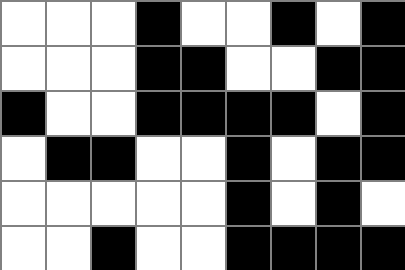[["white", "white", "white", "black", "white", "white", "black", "white", "black"], ["white", "white", "white", "black", "black", "white", "white", "black", "black"], ["black", "white", "white", "black", "black", "black", "black", "white", "black"], ["white", "black", "black", "white", "white", "black", "white", "black", "black"], ["white", "white", "white", "white", "white", "black", "white", "black", "white"], ["white", "white", "black", "white", "white", "black", "black", "black", "black"]]